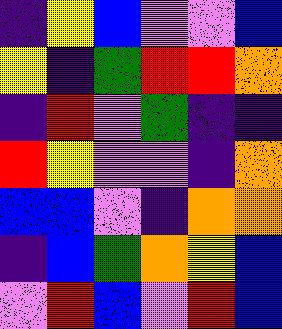[["indigo", "yellow", "blue", "violet", "violet", "blue"], ["yellow", "indigo", "green", "red", "red", "orange"], ["indigo", "red", "violet", "green", "indigo", "indigo"], ["red", "yellow", "violet", "violet", "indigo", "orange"], ["blue", "blue", "violet", "indigo", "orange", "orange"], ["indigo", "blue", "green", "orange", "yellow", "blue"], ["violet", "red", "blue", "violet", "red", "blue"]]